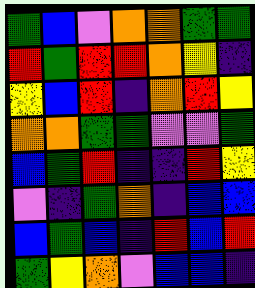[["green", "blue", "violet", "orange", "orange", "green", "green"], ["red", "green", "red", "red", "orange", "yellow", "indigo"], ["yellow", "blue", "red", "indigo", "orange", "red", "yellow"], ["orange", "orange", "green", "green", "violet", "violet", "green"], ["blue", "green", "red", "indigo", "indigo", "red", "yellow"], ["violet", "indigo", "green", "orange", "indigo", "blue", "blue"], ["blue", "green", "blue", "indigo", "red", "blue", "red"], ["green", "yellow", "orange", "violet", "blue", "blue", "indigo"]]